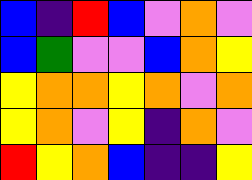[["blue", "indigo", "red", "blue", "violet", "orange", "violet"], ["blue", "green", "violet", "violet", "blue", "orange", "yellow"], ["yellow", "orange", "orange", "yellow", "orange", "violet", "orange"], ["yellow", "orange", "violet", "yellow", "indigo", "orange", "violet"], ["red", "yellow", "orange", "blue", "indigo", "indigo", "yellow"]]